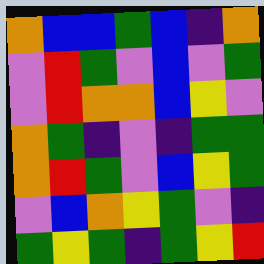[["orange", "blue", "blue", "green", "blue", "indigo", "orange"], ["violet", "red", "green", "violet", "blue", "violet", "green"], ["violet", "red", "orange", "orange", "blue", "yellow", "violet"], ["orange", "green", "indigo", "violet", "indigo", "green", "green"], ["orange", "red", "green", "violet", "blue", "yellow", "green"], ["violet", "blue", "orange", "yellow", "green", "violet", "indigo"], ["green", "yellow", "green", "indigo", "green", "yellow", "red"]]